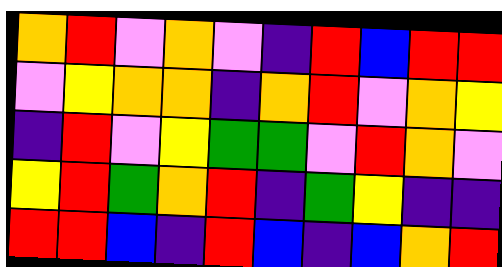[["orange", "red", "violet", "orange", "violet", "indigo", "red", "blue", "red", "red"], ["violet", "yellow", "orange", "orange", "indigo", "orange", "red", "violet", "orange", "yellow"], ["indigo", "red", "violet", "yellow", "green", "green", "violet", "red", "orange", "violet"], ["yellow", "red", "green", "orange", "red", "indigo", "green", "yellow", "indigo", "indigo"], ["red", "red", "blue", "indigo", "red", "blue", "indigo", "blue", "orange", "red"]]